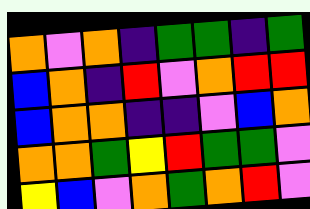[["orange", "violet", "orange", "indigo", "green", "green", "indigo", "green"], ["blue", "orange", "indigo", "red", "violet", "orange", "red", "red"], ["blue", "orange", "orange", "indigo", "indigo", "violet", "blue", "orange"], ["orange", "orange", "green", "yellow", "red", "green", "green", "violet"], ["yellow", "blue", "violet", "orange", "green", "orange", "red", "violet"]]